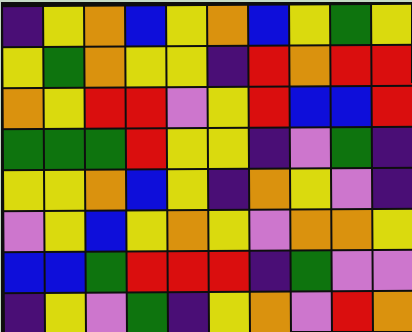[["indigo", "yellow", "orange", "blue", "yellow", "orange", "blue", "yellow", "green", "yellow"], ["yellow", "green", "orange", "yellow", "yellow", "indigo", "red", "orange", "red", "red"], ["orange", "yellow", "red", "red", "violet", "yellow", "red", "blue", "blue", "red"], ["green", "green", "green", "red", "yellow", "yellow", "indigo", "violet", "green", "indigo"], ["yellow", "yellow", "orange", "blue", "yellow", "indigo", "orange", "yellow", "violet", "indigo"], ["violet", "yellow", "blue", "yellow", "orange", "yellow", "violet", "orange", "orange", "yellow"], ["blue", "blue", "green", "red", "red", "red", "indigo", "green", "violet", "violet"], ["indigo", "yellow", "violet", "green", "indigo", "yellow", "orange", "violet", "red", "orange"]]